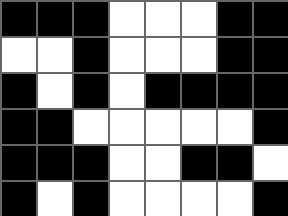[["black", "black", "black", "white", "white", "white", "black", "black"], ["white", "white", "black", "white", "white", "white", "black", "black"], ["black", "white", "black", "white", "black", "black", "black", "black"], ["black", "black", "white", "white", "white", "white", "white", "black"], ["black", "black", "black", "white", "white", "black", "black", "white"], ["black", "white", "black", "white", "white", "white", "white", "black"]]